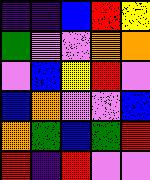[["indigo", "indigo", "blue", "red", "yellow"], ["green", "violet", "violet", "orange", "orange"], ["violet", "blue", "yellow", "red", "violet"], ["blue", "orange", "violet", "violet", "blue"], ["orange", "green", "blue", "green", "red"], ["red", "indigo", "red", "violet", "violet"]]